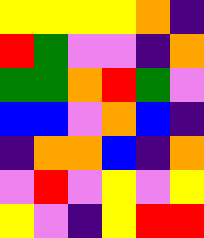[["yellow", "yellow", "yellow", "yellow", "orange", "indigo"], ["red", "green", "violet", "violet", "indigo", "orange"], ["green", "green", "orange", "red", "green", "violet"], ["blue", "blue", "violet", "orange", "blue", "indigo"], ["indigo", "orange", "orange", "blue", "indigo", "orange"], ["violet", "red", "violet", "yellow", "violet", "yellow"], ["yellow", "violet", "indigo", "yellow", "red", "red"]]